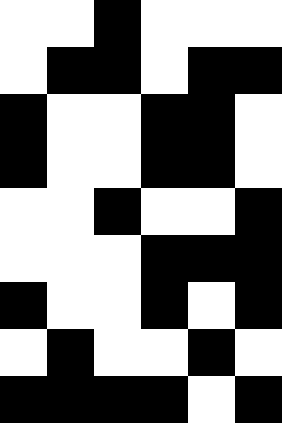[["white", "white", "black", "white", "white", "white"], ["white", "black", "black", "white", "black", "black"], ["black", "white", "white", "black", "black", "white"], ["black", "white", "white", "black", "black", "white"], ["white", "white", "black", "white", "white", "black"], ["white", "white", "white", "black", "black", "black"], ["black", "white", "white", "black", "white", "black"], ["white", "black", "white", "white", "black", "white"], ["black", "black", "black", "black", "white", "black"]]